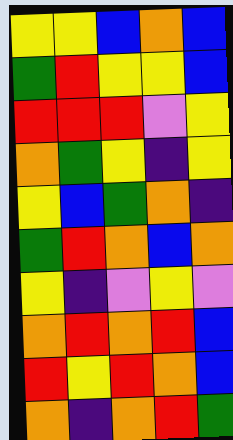[["yellow", "yellow", "blue", "orange", "blue"], ["green", "red", "yellow", "yellow", "blue"], ["red", "red", "red", "violet", "yellow"], ["orange", "green", "yellow", "indigo", "yellow"], ["yellow", "blue", "green", "orange", "indigo"], ["green", "red", "orange", "blue", "orange"], ["yellow", "indigo", "violet", "yellow", "violet"], ["orange", "red", "orange", "red", "blue"], ["red", "yellow", "red", "orange", "blue"], ["orange", "indigo", "orange", "red", "green"]]